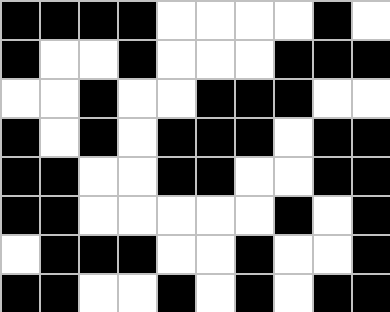[["black", "black", "black", "black", "white", "white", "white", "white", "black", "white"], ["black", "white", "white", "black", "white", "white", "white", "black", "black", "black"], ["white", "white", "black", "white", "white", "black", "black", "black", "white", "white"], ["black", "white", "black", "white", "black", "black", "black", "white", "black", "black"], ["black", "black", "white", "white", "black", "black", "white", "white", "black", "black"], ["black", "black", "white", "white", "white", "white", "white", "black", "white", "black"], ["white", "black", "black", "black", "white", "white", "black", "white", "white", "black"], ["black", "black", "white", "white", "black", "white", "black", "white", "black", "black"]]